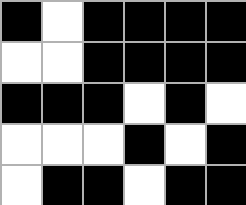[["black", "white", "black", "black", "black", "black"], ["white", "white", "black", "black", "black", "black"], ["black", "black", "black", "white", "black", "white"], ["white", "white", "white", "black", "white", "black"], ["white", "black", "black", "white", "black", "black"]]